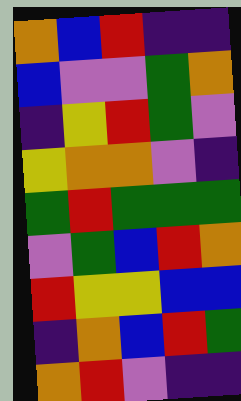[["orange", "blue", "red", "indigo", "indigo"], ["blue", "violet", "violet", "green", "orange"], ["indigo", "yellow", "red", "green", "violet"], ["yellow", "orange", "orange", "violet", "indigo"], ["green", "red", "green", "green", "green"], ["violet", "green", "blue", "red", "orange"], ["red", "yellow", "yellow", "blue", "blue"], ["indigo", "orange", "blue", "red", "green"], ["orange", "red", "violet", "indigo", "indigo"]]